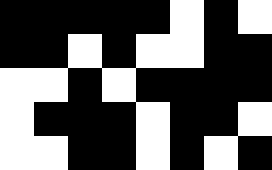[["black", "black", "black", "black", "black", "white", "black", "white"], ["black", "black", "white", "black", "white", "white", "black", "black"], ["white", "white", "black", "white", "black", "black", "black", "black"], ["white", "black", "black", "black", "white", "black", "black", "white"], ["white", "white", "black", "black", "white", "black", "white", "black"]]